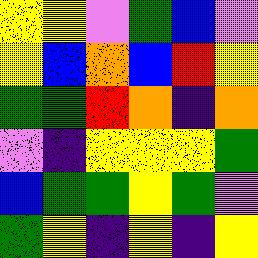[["yellow", "yellow", "violet", "green", "blue", "violet"], ["yellow", "blue", "orange", "blue", "red", "yellow"], ["green", "green", "red", "orange", "indigo", "orange"], ["violet", "indigo", "yellow", "yellow", "yellow", "green"], ["blue", "green", "green", "yellow", "green", "violet"], ["green", "yellow", "indigo", "yellow", "indigo", "yellow"]]